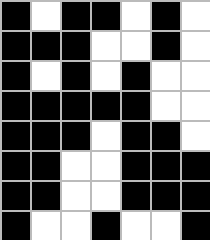[["black", "white", "black", "black", "white", "black", "white"], ["black", "black", "black", "white", "white", "black", "white"], ["black", "white", "black", "white", "black", "white", "white"], ["black", "black", "black", "black", "black", "white", "white"], ["black", "black", "black", "white", "black", "black", "white"], ["black", "black", "white", "white", "black", "black", "black"], ["black", "black", "white", "white", "black", "black", "black"], ["black", "white", "white", "black", "white", "white", "black"]]